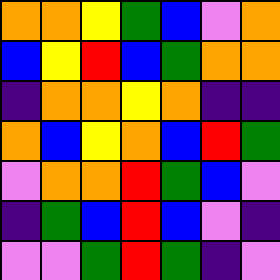[["orange", "orange", "yellow", "green", "blue", "violet", "orange"], ["blue", "yellow", "red", "blue", "green", "orange", "orange"], ["indigo", "orange", "orange", "yellow", "orange", "indigo", "indigo"], ["orange", "blue", "yellow", "orange", "blue", "red", "green"], ["violet", "orange", "orange", "red", "green", "blue", "violet"], ["indigo", "green", "blue", "red", "blue", "violet", "indigo"], ["violet", "violet", "green", "red", "green", "indigo", "violet"]]